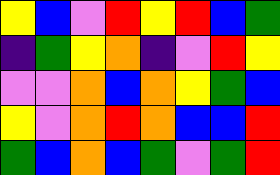[["yellow", "blue", "violet", "red", "yellow", "red", "blue", "green"], ["indigo", "green", "yellow", "orange", "indigo", "violet", "red", "yellow"], ["violet", "violet", "orange", "blue", "orange", "yellow", "green", "blue"], ["yellow", "violet", "orange", "red", "orange", "blue", "blue", "red"], ["green", "blue", "orange", "blue", "green", "violet", "green", "red"]]